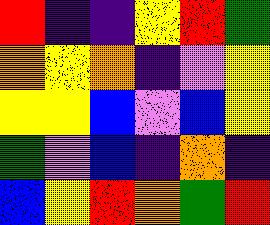[["red", "indigo", "indigo", "yellow", "red", "green"], ["orange", "yellow", "orange", "indigo", "violet", "yellow"], ["yellow", "yellow", "blue", "violet", "blue", "yellow"], ["green", "violet", "blue", "indigo", "orange", "indigo"], ["blue", "yellow", "red", "orange", "green", "red"]]